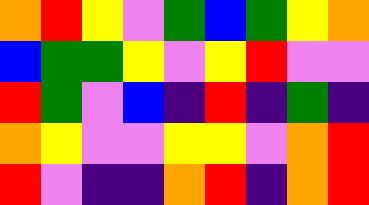[["orange", "red", "yellow", "violet", "green", "blue", "green", "yellow", "orange"], ["blue", "green", "green", "yellow", "violet", "yellow", "red", "violet", "violet"], ["red", "green", "violet", "blue", "indigo", "red", "indigo", "green", "indigo"], ["orange", "yellow", "violet", "violet", "yellow", "yellow", "violet", "orange", "red"], ["red", "violet", "indigo", "indigo", "orange", "red", "indigo", "orange", "red"]]